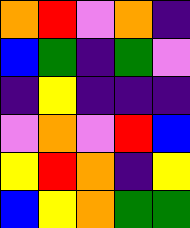[["orange", "red", "violet", "orange", "indigo"], ["blue", "green", "indigo", "green", "violet"], ["indigo", "yellow", "indigo", "indigo", "indigo"], ["violet", "orange", "violet", "red", "blue"], ["yellow", "red", "orange", "indigo", "yellow"], ["blue", "yellow", "orange", "green", "green"]]